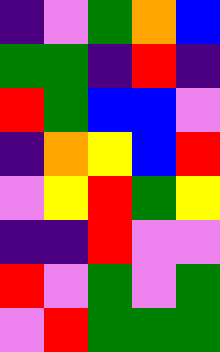[["indigo", "violet", "green", "orange", "blue"], ["green", "green", "indigo", "red", "indigo"], ["red", "green", "blue", "blue", "violet"], ["indigo", "orange", "yellow", "blue", "red"], ["violet", "yellow", "red", "green", "yellow"], ["indigo", "indigo", "red", "violet", "violet"], ["red", "violet", "green", "violet", "green"], ["violet", "red", "green", "green", "green"]]